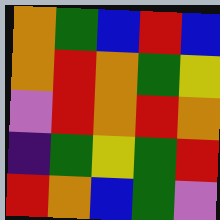[["orange", "green", "blue", "red", "blue"], ["orange", "red", "orange", "green", "yellow"], ["violet", "red", "orange", "red", "orange"], ["indigo", "green", "yellow", "green", "red"], ["red", "orange", "blue", "green", "violet"]]